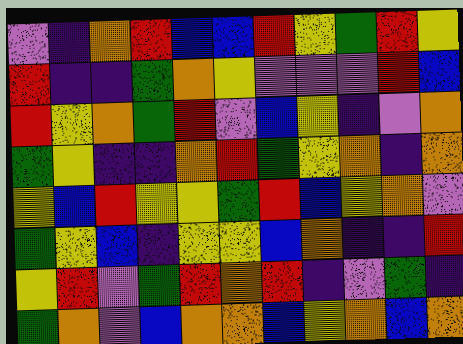[["violet", "indigo", "orange", "red", "blue", "blue", "red", "yellow", "green", "red", "yellow"], ["red", "indigo", "indigo", "green", "orange", "yellow", "violet", "violet", "violet", "red", "blue"], ["red", "yellow", "orange", "green", "red", "violet", "blue", "yellow", "indigo", "violet", "orange"], ["green", "yellow", "indigo", "indigo", "orange", "red", "green", "yellow", "orange", "indigo", "orange"], ["yellow", "blue", "red", "yellow", "yellow", "green", "red", "blue", "yellow", "orange", "violet"], ["green", "yellow", "blue", "indigo", "yellow", "yellow", "blue", "orange", "indigo", "indigo", "red"], ["yellow", "red", "violet", "green", "red", "orange", "red", "indigo", "violet", "green", "indigo"], ["green", "orange", "violet", "blue", "orange", "orange", "blue", "yellow", "orange", "blue", "orange"]]